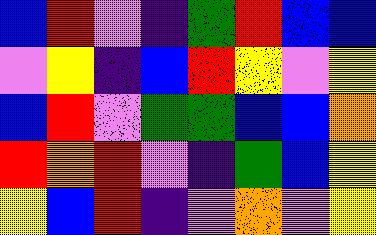[["blue", "red", "violet", "indigo", "green", "red", "blue", "blue"], ["violet", "yellow", "indigo", "blue", "red", "yellow", "violet", "yellow"], ["blue", "red", "violet", "green", "green", "blue", "blue", "orange"], ["red", "orange", "red", "violet", "indigo", "green", "blue", "yellow"], ["yellow", "blue", "red", "indigo", "violet", "orange", "violet", "yellow"]]